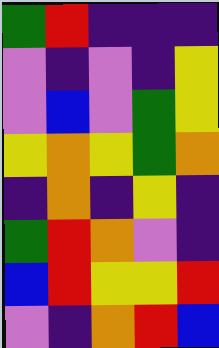[["green", "red", "indigo", "indigo", "indigo"], ["violet", "indigo", "violet", "indigo", "yellow"], ["violet", "blue", "violet", "green", "yellow"], ["yellow", "orange", "yellow", "green", "orange"], ["indigo", "orange", "indigo", "yellow", "indigo"], ["green", "red", "orange", "violet", "indigo"], ["blue", "red", "yellow", "yellow", "red"], ["violet", "indigo", "orange", "red", "blue"]]